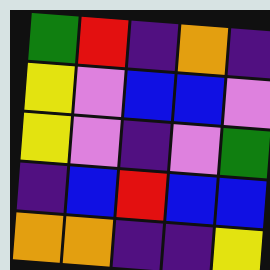[["green", "red", "indigo", "orange", "indigo"], ["yellow", "violet", "blue", "blue", "violet"], ["yellow", "violet", "indigo", "violet", "green"], ["indigo", "blue", "red", "blue", "blue"], ["orange", "orange", "indigo", "indigo", "yellow"]]